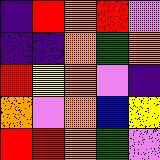[["indigo", "red", "orange", "red", "violet"], ["indigo", "indigo", "orange", "green", "orange"], ["red", "yellow", "orange", "violet", "indigo"], ["orange", "violet", "orange", "blue", "yellow"], ["red", "red", "orange", "green", "violet"]]